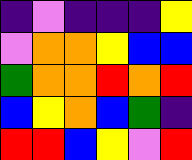[["indigo", "violet", "indigo", "indigo", "indigo", "yellow"], ["violet", "orange", "orange", "yellow", "blue", "blue"], ["green", "orange", "orange", "red", "orange", "red"], ["blue", "yellow", "orange", "blue", "green", "indigo"], ["red", "red", "blue", "yellow", "violet", "red"]]